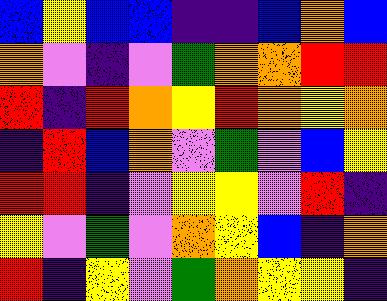[["blue", "yellow", "blue", "blue", "indigo", "indigo", "blue", "orange", "blue"], ["orange", "violet", "indigo", "violet", "green", "orange", "orange", "red", "red"], ["red", "indigo", "red", "orange", "yellow", "red", "orange", "yellow", "orange"], ["indigo", "red", "blue", "orange", "violet", "green", "violet", "blue", "yellow"], ["red", "red", "indigo", "violet", "yellow", "yellow", "violet", "red", "indigo"], ["yellow", "violet", "green", "violet", "orange", "yellow", "blue", "indigo", "orange"], ["red", "indigo", "yellow", "violet", "green", "orange", "yellow", "yellow", "indigo"]]